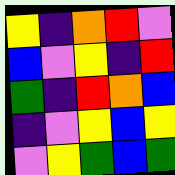[["yellow", "indigo", "orange", "red", "violet"], ["blue", "violet", "yellow", "indigo", "red"], ["green", "indigo", "red", "orange", "blue"], ["indigo", "violet", "yellow", "blue", "yellow"], ["violet", "yellow", "green", "blue", "green"]]